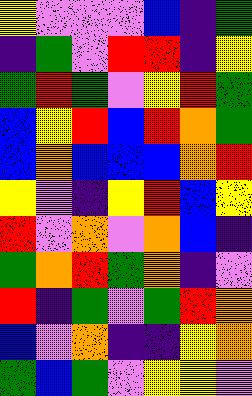[["yellow", "violet", "violet", "violet", "blue", "indigo", "green"], ["indigo", "green", "violet", "red", "red", "indigo", "yellow"], ["green", "red", "green", "violet", "yellow", "red", "green"], ["blue", "yellow", "red", "blue", "red", "orange", "green"], ["blue", "orange", "blue", "blue", "blue", "orange", "red"], ["yellow", "violet", "indigo", "yellow", "red", "blue", "yellow"], ["red", "violet", "orange", "violet", "orange", "blue", "indigo"], ["green", "orange", "red", "green", "orange", "indigo", "violet"], ["red", "indigo", "green", "violet", "green", "red", "orange"], ["blue", "violet", "orange", "indigo", "indigo", "yellow", "orange"], ["green", "blue", "green", "violet", "yellow", "yellow", "violet"]]